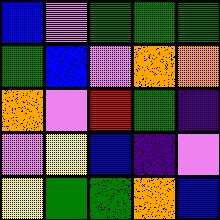[["blue", "violet", "green", "green", "green"], ["green", "blue", "violet", "orange", "orange"], ["orange", "violet", "red", "green", "indigo"], ["violet", "yellow", "blue", "indigo", "violet"], ["yellow", "green", "green", "orange", "blue"]]